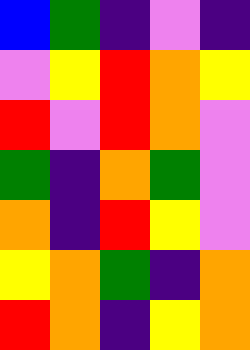[["blue", "green", "indigo", "violet", "indigo"], ["violet", "yellow", "red", "orange", "yellow"], ["red", "violet", "red", "orange", "violet"], ["green", "indigo", "orange", "green", "violet"], ["orange", "indigo", "red", "yellow", "violet"], ["yellow", "orange", "green", "indigo", "orange"], ["red", "orange", "indigo", "yellow", "orange"]]